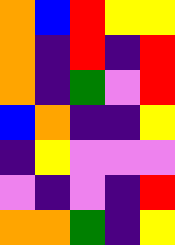[["orange", "blue", "red", "yellow", "yellow"], ["orange", "indigo", "red", "indigo", "red"], ["orange", "indigo", "green", "violet", "red"], ["blue", "orange", "indigo", "indigo", "yellow"], ["indigo", "yellow", "violet", "violet", "violet"], ["violet", "indigo", "violet", "indigo", "red"], ["orange", "orange", "green", "indigo", "yellow"]]